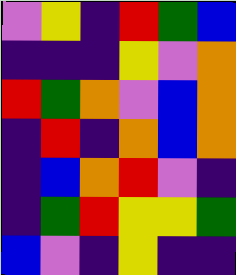[["violet", "yellow", "indigo", "red", "green", "blue"], ["indigo", "indigo", "indigo", "yellow", "violet", "orange"], ["red", "green", "orange", "violet", "blue", "orange"], ["indigo", "red", "indigo", "orange", "blue", "orange"], ["indigo", "blue", "orange", "red", "violet", "indigo"], ["indigo", "green", "red", "yellow", "yellow", "green"], ["blue", "violet", "indigo", "yellow", "indigo", "indigo"]]